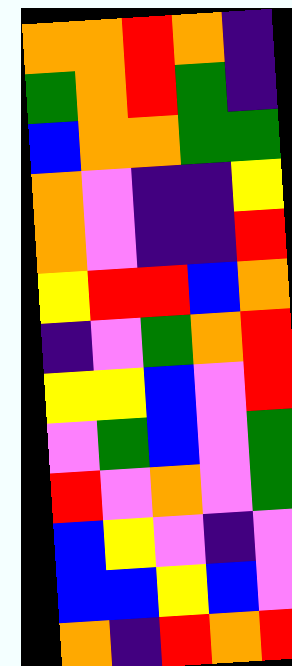[["orange", "orange", "red", "orange", "indigo"], ["green", "orange", "red", "green", "indigo"], ["blue", "orange", "orange", "green", "green"], ["orange", "violet", "indigo", "indigo", "yellow"], ["orange", "violet", "indigo", "indigo", "red"], ["yellow", "red", "red", "blue", "orange"], ["indigo", "violet", "green", "orange", "red"], ["yellow", "yellow", "blue", "violet", "red"], ["violet", "green", "blue", "violet", "green"], ["red", "violet", "orange", "violet", "green"], ["blue", "yellow", "violet", "indigo", "violet"], ["blue", "blue", "yellow", "blue", "violet"], ["orange", "indigo", "red", "orange", "red"]]